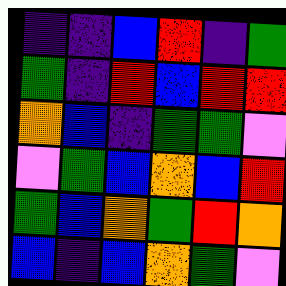[["indigo", "indigo", "blue", "red", "indigo", "green"], ["green", "indigo", "red", "blue", "red", "red"], ["orange", "blue", "indigo", "green", "green", "violet"], ["violet", "green", "blue", "orange", "blue", "red"], ["green", "blue", "orange", "green", "red", "orange"], ["blue", "indigo", "blue", "orange", "green", "violet"]]